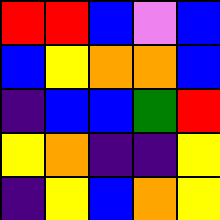[["red", "red", "blue", "violet", "blue"], ["blue", "yellow", "orange", "orange", "blue"], ["indigo", "blue", "blue", "green", "red"], ["yellow", "orange", "indigo", "indigo", "yellow"], ["indigo", "yellow", "blue", "orange", "yellow"]]